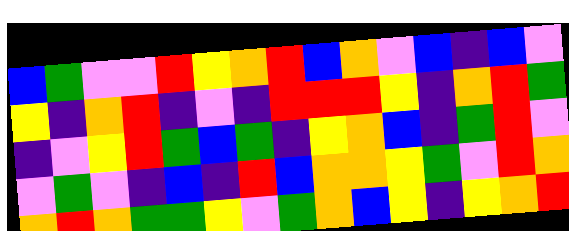[["blue", "green", "violet", "violet", "red", "yellow", "orange", "red", "blue", "orange", "violet", "blue", "indigo", "blue", "violet"], ["yellow", "indigo", "orange", "red", "indigo", "violet", "indigo", "red", "red", "red", "yellow", "indigo", "orange", "red", "green"], ["indigo", "violet", "yellow", "red", "green", "blue", "green", "indigo", "yellow", "orange", "blue", "indigo", "green", "red", "violet"], ["violet", "green", "violet", "indigo", "blue", "indigo", "red", "blue", "orange", "orange", "yellow", "green", "violet", "red", "orange"], ["orange", "red", "orange", "green", "green", "yellow", "violet", "green", "orange", "blue", "yellow", "indigo", "yellow", "orange", "red"]]